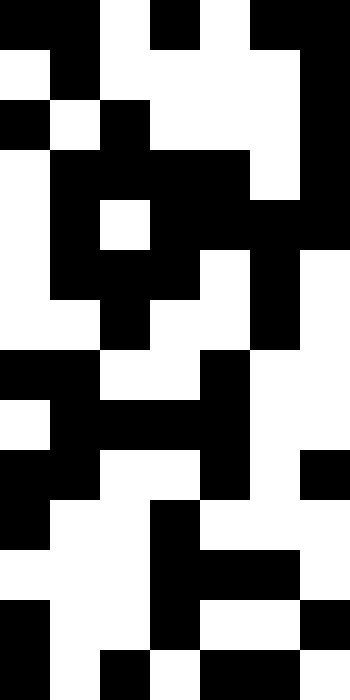[["black", "black", "white", "black", "white", "black", "black"], ["white", "black", "white", "white", "white", "white", "black"], ["black", "white", "black", "white", "white", "white", "black"], ["white", "black", "black", "black", "black", "white", "black"], ["white", "black", "white", "black", "black", "black", "black"], ["white", "black", "black", "black", "white", "black", "white"], ["white", "white", "black", "white", "white", "black", "white"], ["black", "black", "white", "white", "black", "white", "white"], ["white", "black", "black", "black", "black", "white", "white"], ["black", "black", "white", "white", "black", "white", "black"], ["black", "white", "white", "black", "white", "white", "white"], ["white", "white", "white", "black", "black", "black", "white"], ["black", "white", "white", "black", "white", "white", "black"], ["black", "white", "black", "white", "black", "black", "white"]]